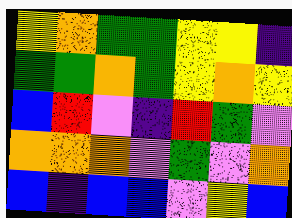[["yellow", "orange", "green", "green", "yellow", "yellow", "indigo"], ["green", "green", "orange", "green", "yellow", "orange", "yellow"], ["blue", "red", "violet", "indigo", "red", "green", "violet"], ["orange", "orange", "orange", "violet", "green", "violet", "orange"], ["blue", "indigo", "blue", "blue", "violet", "yellow", "blue"]]